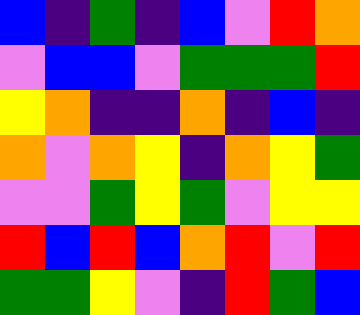[["blue", "indigo", "green", "indigo", "blue", "violet", "red", "orange"], ["violet", "blue", "blue", "violet", "green", "green", "green", "red"], ["yellow", "orange", "indigo", "indigo", "orange", "indigo", "blue", "indigo"], ["orange", "violet", "orange", "yellow", "indigo", "orange", "yellow", "green"], ["violet", "violet", "green", "yellow", "green", "violet", "yellow", "yellow"], ["red", "blue", "red", "blue", "orange", "red", "violet", "red"], ["green", "green", "yellow", "violet", "indigo", "red", "green", "blue"]]